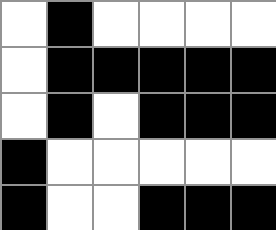[["white", "black", "white", "white", "white", "white"], ["white", "black", "black", "black", "black", "black"], ["white", "black", "white", "black", "black", "black"], ["black", "white", "white", "white", "white", "white"], ["black", "white", "white", "black", "black", "black"]]